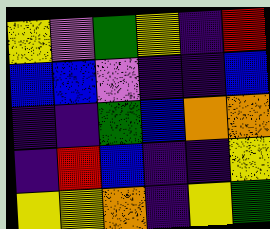[["yellow", "violet", "green", "yellow", "indigo", "red"], ["blue", "blue", "violet", "indigo", "indigo", "blue"], ["indigo", "indigo", "green", "blue", "orange", "orange"], ["indigo", "red", "blue", "indigo", "indigo", "yellow"], ["yellow", "yellow", "orange", "indigo", "yellow", "green"]]